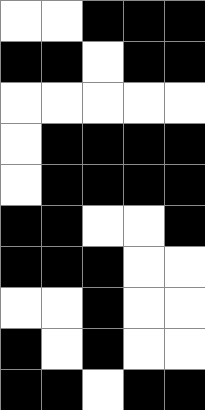[["white", "white", "black", "black", "black"], ["black", "black", "white", "black", "black"], ["white", "white", "white", "white", "white"], ["white", "black", "black", "black", "black"], ["white", "black", "black", "black", "black"], ["black", "black", "white", "white", "black"], ["black", "black", "black", "white", "white"], ["white", "white", "black", "white", "white"], ["black", "white", "black", "white", "white"], ["black", "black", "white", "black", "black"]]